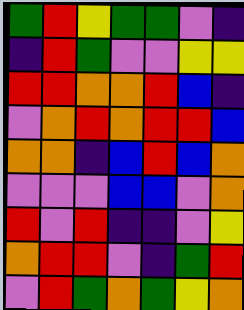[["green", "red", "yellow", "green", "green", "violet", "indigo"], ["indigo", "red", "green", "violet", "violet", "yellow", "yellow"], ["red", "red", "orange", "orange", "red", "blue", "indigo"], ["violet", "orange", "red", "orange", "red", "red", "blue"], ["orange", "orange", "indigo", "blue", "red", "blue", "orange"], ["violet", "violet", "violet", "blue", "blue", "violet", "orange"], ["red", "violet", "red", "indigo", "indigo", "violet", "yellow"], ["orange", "red", "red", "violet", "indigo", "green", "red"], ["violet", "red", "green", "orange", "green", "yellow", "orange"]]